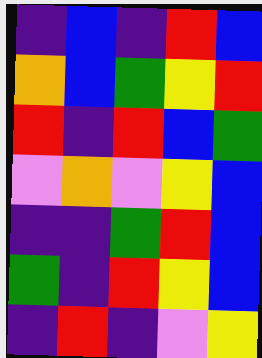[["indigo", "blue", "indigo", "red", "blue"], ["orange", "blue", "green", "yellow", "red"], ["red", "indigo", "red", "blue", "green"], ["violet", "orange", "violet", "yellow", "blue"], ["indigo", "indigo", "green", "red", "blue"], ["green", "indigo", "red", "yellow", "blue"], ["indigo", "red", "indigo", "violet", "yellow"]]